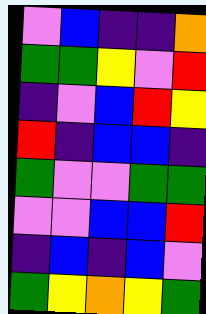[["violet", "blue", "indigo", "indigo", "orange"], ["green", "green", "yellow", "violet", "red"], ["indigo", "violet", "blue", "red", "yellow"], ["red", "indigo", "blue", "blue", "indigo"], ["green", "violet", "violet", "green", "green"], ["violet", "violet", "blue", "blue", "red"], ["indigo", "blue", "indigo", "blue", "violet"], ["green", "yellow", "orange", "yellow", "green"]]